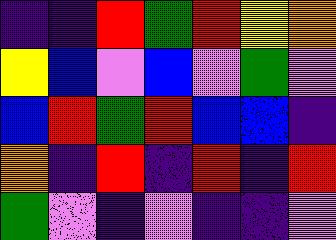[["indigo", "indigo", "red", "green", "red", "yellow", "orange"], ["yellow", "blue", "violet", "blue", "violet", "green", "violet"], ["blue", "red", "green", "red", "blue", "blue", "indigo"], ["orange", "indigo", "red", "indigo", "red", "indigo", "red"], ["green", "violet", "indigo", "violet", "indigo", "indigo", "violet"]]